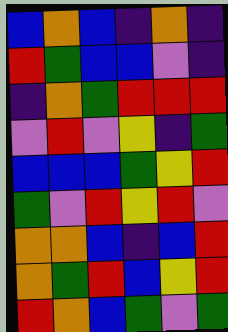[["blue", "orange", "blue", "indigo", "orange", "indigo"], ["red", "green", "blue", "blue", "violet", "indigo"], ["indigo", "orange", "green", "red", "red", "red"], ["violet", "red", "violet", "yellow", "indigo", "green"], ["blue", "blue", "blue", "green", "yellow", "red"], ["green", "violet", "red", "yellow", "red", "violet"], ["orange", "orange", "blue", "indigo", "blue", "red"], ["orange", "green", "red", "blue", "yellow", "red"], ["red", "orange", "blue", "green", "violet", "green"]]